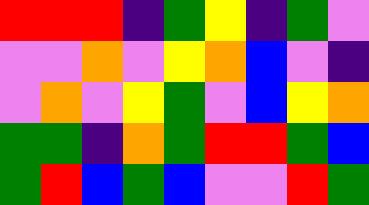[["red", "red", "red", "indigo", "green", "yellow", "indigo", "green", "violet"], ["violet", "violet", "orange", "violet", "yellow", "orange", "blue", "violet", "indigo"], ["violet", "orange", "violet", "yellow", "green", "violet", "blue", "yellow", "orange"], ["green", "green", "indigo", "orange", "green", "red", "red", "green", "blue"], ["green", "red", "blue", "green", "blue", "violet", "violet", "red", "green"]]